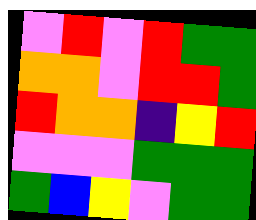[["violet", "red", "violet", "red", "green", "green"], ["orange", "orange", "violet", "red", "red", "green"], ["red", "orange", "orange", "indigo", "yellow", "red"], ["violet", "violet", "violet", "green", "green", "green"], ["green", "blue", "yellow", "violet", "green", "green"]]